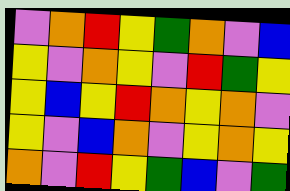[["violet", "orange", "red", "yellow", "green", "orange", "violet", "blue"], ["yellow", "violet", "orange", "yellow", "violet", "red", "green", "yellow"], ["yellow", "blue", "yellow", "red", "orange", "yellow", "orange", "violet"], ["yellow", "violet", "blue", "orange", "violet", "yellow", "orange", "yellow"], ["orange", "violet", "red", "yellow", "green", "blue", "violet", "green"]]